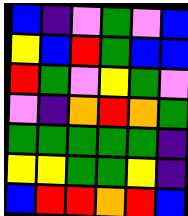[["blue", "indigo", "violet", "green", "violet", "blue"], ["yellow", "blue", "red", "green", "blue", "blue"], ["red", "green", "violet", "yellow", "green", "violet"], ["violet", "indigo", "orange", "red", "orange", "green"], ["green", "green", "green", "green", "green", "indigo"], ["yellow", "yellow", "green", "green", "yellow", "indigo"], ["blue", "red", "red", "orange", "red", "blue"]]